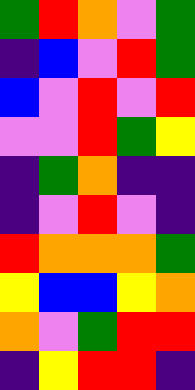[["green", "red", "orange", "violet", "green"], ["indigo", "blue", "violet", "red", "green"], ["blue", "violet", "red", "violet", "red"], ["violet", "violet", "red", "green", "yellow"], ["indigo", "green", "orange", "indigo", "indigo"], ["indigo", "violet", "red", "violet", "indigo"], ["red", "orange", "orange", "orange", "green"], ["yellow", "blue", "blue", "yellow", "orange"], ["orange", "violet", "green", "red", "red"], ["indigo", "yellow", "red", "red", "indigo"]]